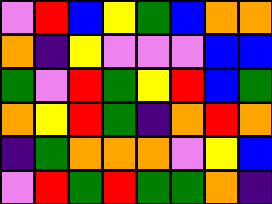[["violet", "red", "blue", "yellow", "green", "blue", "orange", "orange"], ["orange", "indigo", "yellow", "violet", "violet", "violet", "blue", "blue"], ["green", "violet", "red", "green", "yellow", "red", "blue", "green"], ["orange", "yellow", "red", "green", "indigo", "orange", "red", "orange"], ["indigo", "green", "orange", "orange", "orange", "violet", "yellow", "blue"], ["violet", "red", "green", "red", "green", "green", "orange", "indigo"]]